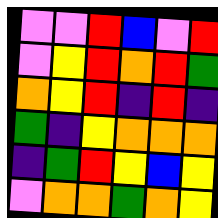[["violet", "violet", "red", "blue", "violet", "red"], ["violet", "yellow", "red", "orange", "red", "green"], ["orange", "yellow", "red", "indigo", "red", "indigo"], ["green", "indigo", "yellow", "orange", "orange", "orange"], ["indigo", "green", "red", "yellow", "blue", "yellow"], ["violet", "orange", "orange", "green", "orange", "yellow"]]